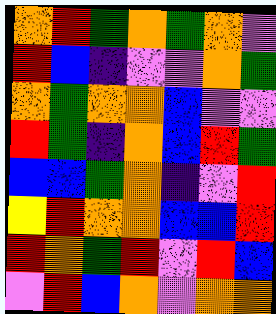[["orange", "red", "green", "orange", "green", "orange", "violet"], ["red", "blue", "indigo", "violet", "violet", "orange", "green"], ["orange", "green", "orange", "orange", "blue", "violet", "violet"], ["red", "green", "indigo", "orange", "blue", "red", "green"], ["blue", "blue", "green", "orange", "indigo", "violet", "red"], ["yellow", "red", "orange", "orange", "blue", "blue", "red"], ["red", "orange", "green", "red", "violet", "red", "blue"], ["violet", "red", "blue", "orange", "violet", "orange", "orange"]]